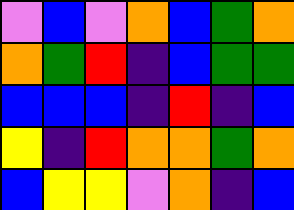[["violet", "blue", "violet", "orange", "blue", "green", "orange"], ["orange", "green", "red", "indigo", "blue", "green", "green"], ["blue", "blue", "blue", "indigo", "red", "indigo", "blue"], ["yellow", "indigo", "red", "orange", "orange", "green", "orange"], ["blue", "yellow", "yellow", "violet", "orange", "indigo", "blue"]]